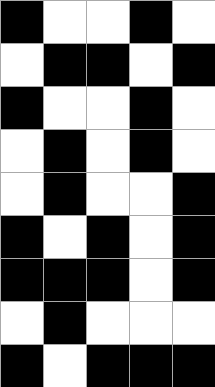[["black", "white", "white", "black", "white"], ["white", "black", "black", "white", "black"], ["black", "white", "white", "black", "white"], ["white", "black", "white", "black", "white"], ["white", "black", "white", "white", "black"], ["black", "white", "black", "white", "black"], ["black", "black", "black", "white", "black"], ["white", "black", "white", "white", "white"], ["black", "white", "black", "black", "black"]]